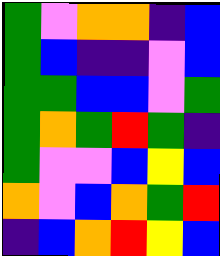[["green", "violet", "orange", "orange", "indigo", "blue"], ["green", "blue", "indigo", "indigo", "violet", "blue"], ["green", "green", "blue", "blue", "violet", "green"], ["green", "orange", "green", "red", "green", "indigo"], ["green", "violet", "violet", "blue", "yellow", "blue"], ["orange", "violet", "blue", "orange", "green", "red"], ["indigo", "blue", "orange", "red", "yellow", "blue"]]